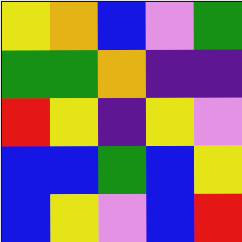[["yellow", "orange", "blue", "violet", "green"], ["green", "green", "orange", "indigo", "indigo"], ["red", "yellow", "indigo", "yellow", "violet"], ["blue", "blue", "green", "blue", "yellow"], ["blue", "yellow", "violet", "blue", "red"]]